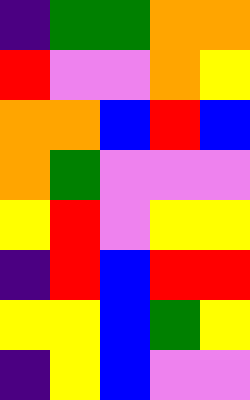[["indigo", "green", "green", "orange", "orange"], ["red", "violet", "violet", "orange", "yellow"], ["orange", "orange", "blue", "red", "blue"], ["orange", "green", "violet", "violet", "violet"], ["yellow", "red", "violet", "yellow", "yellow"], ["indigo", "red", "blue", "red", "red"], ["yellow", "yellow", "blue", "green", "yellow"], ["indigo", "yellow", "blue", "violet", "violet"]]